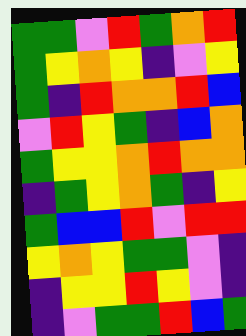[["green", "green", "violet", "red", "green", "orange", "red"], ["green", "yellow", "orange", "yellow", "indigo", "violet", "yellow"], ["green", "indigo", "red", "orange", "orange", "red", "blue"], ["violet", "red", "yellow", "green", "indigo", "blue", "orange"], ["green", "yellow", "yellow", "orange", "red", "orange", "orange"], ["indigo", "green", "yellow", "orange", "green", "indigo", "yellow"], ["green", "blue", "blue", "red", "violet", "red", "red"], ["yellow", "orange", "yellow", "green", "green", "violet", "indigo"], ["indigo", "yellow", "yellow", "red", "yellow", "violet", "indigo"], ["indigo", "violet", "green", "green", "red", "blue", "green"]]